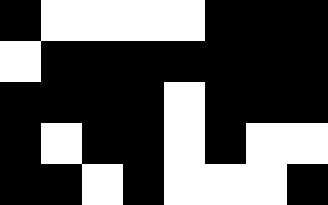[["black", "white", "white", "white", "white", "black", "black", "black"], ["white", "black", "black", "black", "black", "black", "black", "black"], ["black", "black", "black", "black", "white", "black", "black", "black"], ["black", "white", "black", "black", "white", "black", "white", "white"], ["black", "black", "white", "black", "white", "white", "white", "black"]]